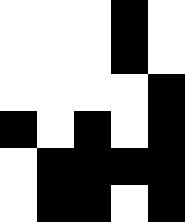[["white", "white", "white", "black", "white"], ["white", "white", "white", "black", "white"], ["white", "white", "white", "white", "black"], ["black", "white", "black", "white", "black"], ["white", "black", "black", "black", "black"], ["white", "black", "black", "white", "black"]]